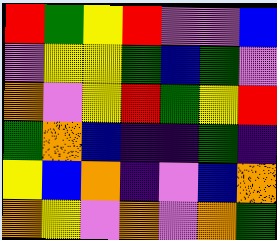[["red", "green", "yellow", "red", "violet", "violet", "blue"], ["violet", "yellow", "yellow", "green", "blue", "green", "violet"], ["orange", "violet", "yellow", "red", "green", "yellow", "red"], ["green", "orange", "blue", "indigo", "indigo", "green", "indigo"], ["yellow", "blue", "orange", "indigo", "violet", "blue", "orange"], ["orange", "yellow", "violet", "orange", "violet", "orange", "green"]]